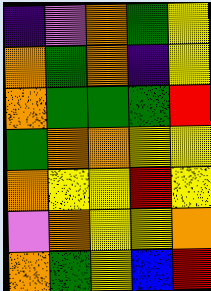[["indigo", "violet", "orange", "green", "yellow"], ["orange", "green", "orange", "indigo", "yellow"], ["orange", "green", "green", "green", "red"], ["green", "orange", "orange", "yellow", "yellow"], ["orange", "yellow", "yellow", "red", "yellow"], ["violet", "orange", "yellow", "yellow", "orange"], ["orange", "green", "yellow", "blue", "red"]]